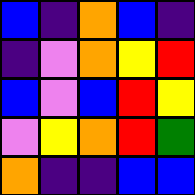[["blue", "indigo", "orange", "blue", "indigo"], ["indigo", "violet", "orange", "yellow", "red"], ["blue", "violet", "blue", "red", "yellow"], ["violet", "yellow", "orange", "red", "green"], ["orange", "indigo", "indigo", "blue", "blue"]]